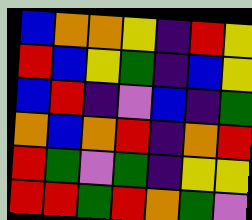[["blue", "orange", "orange", "yellow", "indigo", "red", "yellow"], ["red", "blue", "yellow", "green", "indigo", "blue", "yellow"], ["blue", "red", "indigo", "violet", "blue", "indigo", "green"], ["orange", "blue", "orange", "red", "indigo", "orange", "red"], ["red", "green", "violet", "green", "indigo", "yellow", "yellow"], ["red", "red", "green", "red", "orange", "green", "violet"]]